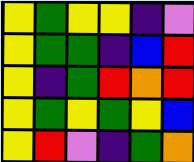[["yellow", "green", "yellow", "yellow", "indigo", "violet"], ["yellow", "green", "green", "indigo", "blue", "red"], ["yellow", "indigo", "green", "red", "orange", "red"], ["yellow", "green", "yellow", "green", "yellow", "blue"], ["yellow", "red", "violet", "indigo", "green", "orange"]]